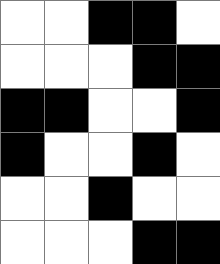[["white", "white", "black", "black", "white"], ["white", "white", "white", "black", "black"], ["black", "black", "white", "white", "black"], ["black", "white", "white", "black", "white"], ["white", "white", "black", "white", "white"], ["white", "white", "white", "black", "black"]]